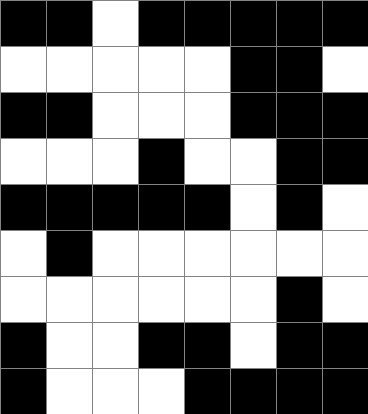[["black", "black", "white", "black", "black", "black", "black", "black"], ["white", "white", "white", "white", "white", "black", "black", "white"], ["black", "black", "white", "white", "white", "black", "black", "black"], ["white", "white", "white", "black", "white", "white", "black", "black"], ["black", "black", "black", "black", "black", "white", "black", "white"], ["white", "black", "white", "white", "white", "white", "white", "white"], ["white", "white", "white", "white", "white", "white", "black", "white"], ["black", "white", "white", "black", "black", "white", "black", "black"], ["black", "white", "white", "white", "black", "black", "black", "black"]]